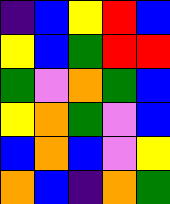[["indigo", "blue", "yellow", "red", "blue"], ["yellow", "blue", "green", "red", "red"], ["green", "violet", "orange", "green", "blue"], ["yellow", "orange", "green", "violet", "blue"], ["blue", "orange", "blue", "violet", "yellow"], ["orange", "blue", "indigo", "orange", "green"]]